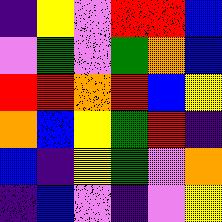[["indigo", "yellow", "violet", "red", "red", "blue"], ["violet", "green", "violet", "green", "orange", "blue"], ["red", "red", "orange", "red", "blue", "yellow"], ["orange", "blue", "yellow", "green", "red", "indigo"], ["blue", "indigo", "yellow", "green", "violet", "orange"], ["indigo", "blue", "violet", "indigo", "violet", "yellow"]]